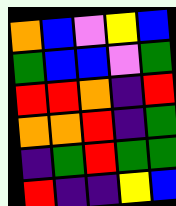[["orange", "blue", "violet", "yellow", "blue"], ["green", "blue", "blue", "violet", "green"], ["red", "red", "orange", "indigo", "red"], ["orange", "orange", "red", "indigo", "green"], ["indigo", "green", "red", "green", "green"], ["red", "indigo", "indigo", "yellow", "blue"]]